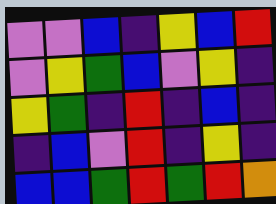[["violet", "violet", "blue", "indigo", "yellow", "blue", "red"], ["violet", "yellow", "green", "blue", "violet", "yellow", "indigo"], ["yellow", "green", "indigo", "red", "indigo", "blue", "indigo"], ["indigo", "blue", "violet", "red", "indigo", "yellow", "indigo"], ["blue", "blue", "green", "red", "green", "red", "orange"]]